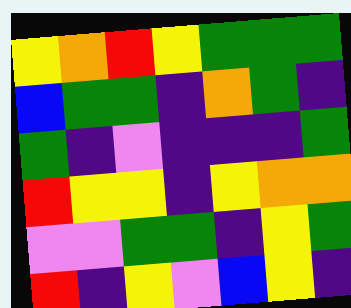[["yellow", "orange", "red", "yellow", "green", "green", "green"], ["blue", "green", "green", "indigo", "orange", "green", "indigo"], ["green", "indigo", "violet", "indigo", "indigo", "indigo", "green"], ["red", "yellow", "yellow", "indigo", "yellow", "orange", "orange"], ["violet", "violet", "green", "green", "indigo", "yellow", "green"], ["red", "indigo", "yellow", "violet", "blue", "yellow", "indigo"]]